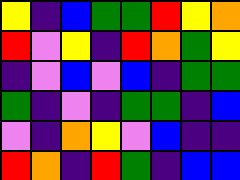[["yellow", "indigo", "blue", "green", "green", "red", "yellow", "orange"], ["red", "violet", "yellow", "indigo", "red", "orange", "green", "yellow"], ["indigo", "violet", "blue", "violet", "blue", "indigo", "green", "green"], ["green", "indigo", "violet", "indigo", "green", "green", "indigo", "blue"], ["violet", "indigo", "orange", "yellow", "violet", "blue", "indigo", "indigo"], ["red", "orange", "indigo", "red", "green", "indigo", "blue", "blue"]]